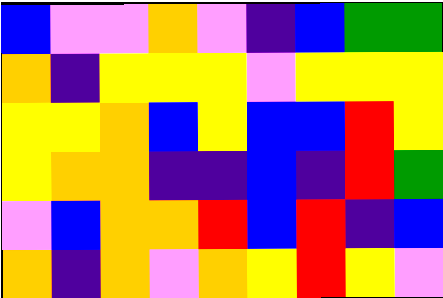[["blue", "violet", "violet", "orange", "violet", "indigo", "blue", "green", "green"], ["orange", "indigo", "yellow", "yellow", "yellow", "violet", "yellow", "yellow", "yellow"], ["yellow", "yellow", "orange", "blue", "yellow", "blue", "blue", "red", "yellow"], ["yellow", "orange", "orange", "indigo", "indigo", "blue", "indigo", "red", "green"], ["violet", "blue", "orange", "orange", "red", "blue", "red", "indigo", "blue"], ["orange", "indigo", "orange", "violet", "orange", "yellow", "red", "yellow", "violet"]]